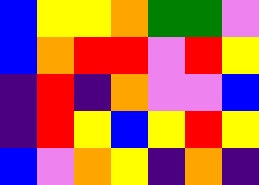[["blue", "yellow", "yellow", "orange", "green", "green", "violet"], ["blue", "orange", "red", "red", "violet", "red", "yellow"], ["indigo", "red", "indigo", "orange", "violet", "violet", "blue"], ["indigo", "red", "yellow", "blue", "yellow", "red", "yellow"], ["blue", "violet", "orange", "yellow", "indigo", "orange", "indigo"]]